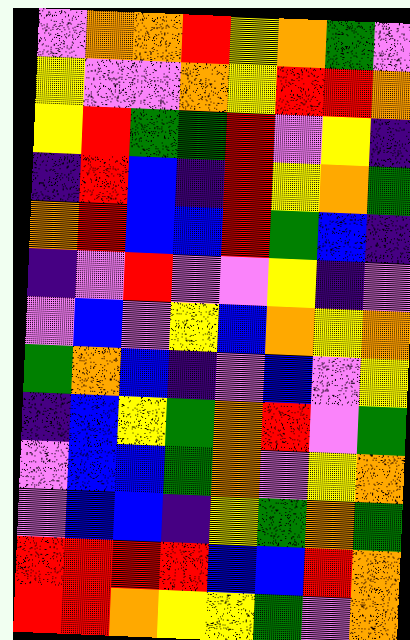[["violet", "orange", "orange", "red", "yellow", "orange", "green", "violet"], ["yellow", "violet", "violet", "orange", "yellow", "red", "red", "orange"], ["yellow", "red", "green", "green", "red", "violet", "yellow", "indigo"], ["indigo", "red", "blue", "indigo", "red", "yellow", "orange", "green"], ["orange", "red", "blue", "blue", "red", "green", "blue", "indigo"], ["indigo", "violet", "red", "violet", "violet", "yellow", "indigo", "violet"], ["violet", "blue", "violet", "yellow", "blue", "orange", "yellow", "orange"], ["green", "orange", "blue", "indigo", "violet", "blue", "violet", "yellow"], ["indigo", "blue", "yellow", "green", "orange", "red", "violet", "green"], ["violet", "blue", "blue", "green", "orange", "violet", "yellow", "orange"], ["violet", "blue", "blue", "indigo", "yellow", "green", "orange", "green"], ["red", "red", "red", "red", "blue", "blue", "red", "orange"], ["red", "red", "orange", "yellow", "yellow", "green", "violet", "orange"]]